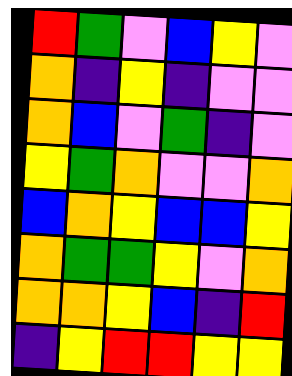[["red", "green", "violet", "blue", "yellow", "violet"], ["orange", "indigo", "yellow", "indigo", "violet", "violet"], ["orange", "blue", "violet", "green", "indigo", "violet"], ["yellow", "green", "orange", "violet", "violet", "orange"], ["blue", "orange", "yellow", "blue", "blue", "yellow"], ["orange", "green", "green", "yellow", "violet", "orange"], ["orange", "orange", "yellow", "blue", "indigo", "red"], ["indigo", "yellow", "red", "red", "yellow", "yellow"]]